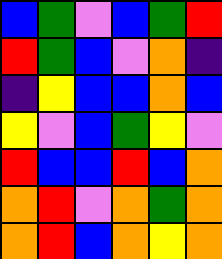[["blue", "green", "violet", "blue", "green", "red"], ["red", "green", "blue", "violet", "orange", "indigo"], ["indigo", "yellow", "blue", "blue", "orange", "blue"], ["yellow", "violet", "blue", "green", "yellow", "violet"], ["red", "blue", "blue", "red", "blue", "orange"], ["orange", "red", "violet", "orange", "green", "orange"], ["orange", "red", "blue", "orange", "yellow", "orange"]]